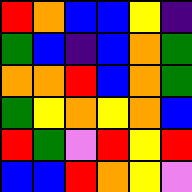[["red", "orange", "blue", "blue", "yellow", "indigo"], ["green", "blue", "indigo", "blue", "orange", "green"], ["orange", "orange", "red", "blue", "orange", "green"], ["green", "yellow", "orange", "yellow", "orange", "blue"], ["red", "green", "violet", "red", "yellow", "red"], ["blue", "blue", "red", "orange", "yellow", "violet"]]